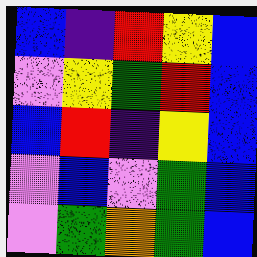[["blue", "indigo", "red", "yellow", "blue"], ["violet", "yellow", "green", "red", "blue"], ["blue", "red", "indigo", "yellow", "blue"], ["violet", "blue", "violet", "green", "blue"], ["violet", "green", "orange", "green", "blue"]]